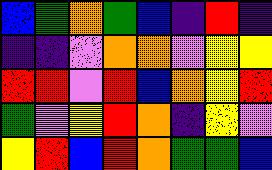[["blue", "green", "orange", "green", "blue", "indigo", "red", "indigo"], ["indigo", "indigo", "violet", "orange", "orange", "violet", "yellow", "yellow"], ["red", "red", "violet", "red", "blue", "orange", "yellow", "red"], ["green", "violet", "yellow", "red", "orange", "indigo", "yellow", "violet"], ["yellow", "red", "blue", "red", "orange", "green", "green", "blue"]]